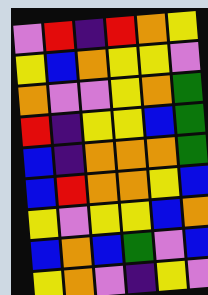[["violet", "red", "indigo", "red", "orange", "yellow"], ["yellow", "blue", "orange", "yellow", "yellow", "violet"], ["orange", "violet", "violet", "yellow", "orange", "green"], ["red", "indigo", "yellow", "yellow", "blue", "green"], ["blue", "indigo", "orange", "orange", "orange", "green"], ["blue", "red", "orange", "orange", "yellow", "blue"], ["yellow", "violet", "yellow", "yellow", "blue", "orange"], ["blue", "orange", "blue", "green", "violet", "blue"], ["yellow", "orange", "violet", "indigo", "yellow", "violet"]]